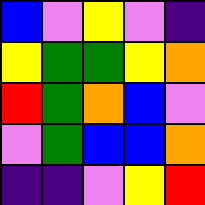[["blue", "violet", "yellow", "violet", "indigo"], ["yellow", "green", "green", "yellow", "orange"], ["red", "green", "orange", "blue", "violet"], ["violet", "green", "blue", "blue", "orange"], ["indigo", "indigo", "violet", "yellow", "red"]]